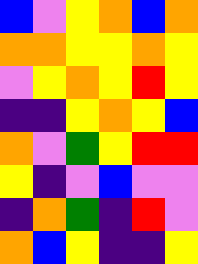[["blue", "violet", "yellow", "orange", "blue", "orange"], ["orange", "orange", "yellow", "yellow", "orange", "yellow"], ["violet", "yellow", "orange", "yellow", "red", "yellow"], ["indigo", "indigo", "yellow", "orange", "yellow", "blue"], ["orange", "violet", "green", "yellow", "red", "red"], ["yellow", "indigo", "violet", "blue", "violet", "violet"], ["indigo", "orange", "green", "indigo", "red", "violet"], ["orange", "blue", "yellow", "indigo", "indigo", "yellow"]]